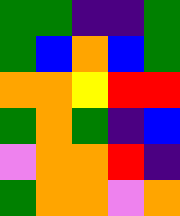[["green", "green", "indigo", "indigo", "green"], ["green", "blue", "orange", "blue", "green"], ["orange", "orange", "yellow", "red", "red"], ["green", "orange", "green", "indigo", "blue"], ["violet", "orange", "orange", "red", "indigo"], ["green", "orange", "orange", "violet", "orange"]]